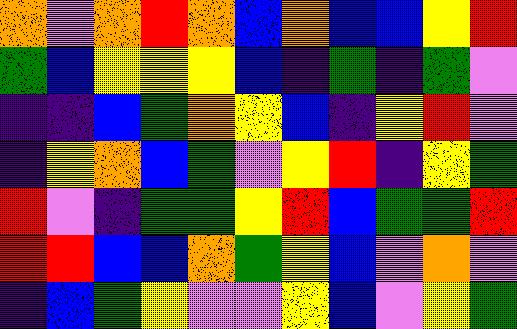[["orange", "violet", "orange", "red", "orange", "blue", "orange", "blue", "blue", "yellow", "red"], ["green", "blue", "yellow", "yellow", "yellow", "blue", "indigo", "green", "indigo", "green", "violet"], ["indigo", "indigo", "blue", "green", "orange", "yellow", "blue", "indigo", "yellow", "red", "violet"], ["indigo", "yellow", "orange", "blue", "green", "violet", "yellow", "red", "indigo", "yellow", "green"], ["red", "violet", "indigo", "green", "green", "yellow", "red", "blue", "green", "green", "red"], ["red", "red", "blue", "blue", "orange", "green", "yellow", "blue", "violet", "orange", "violet"], ["indigo", "blue", "green", "yellow", "violet", "violet", "yellow", "blue", "violet", "yellow", "green"]]